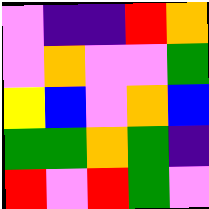[["violet", "indigo", "indigo", "red", "orange"], ["violet", "orange", "violet", "violet", "green"], ["yellow", "blue", "violet", "orange", "blue"], ["green", "green", "orange", "green", "indigo"], ["red", "violet", "red", "green", "violet"]]